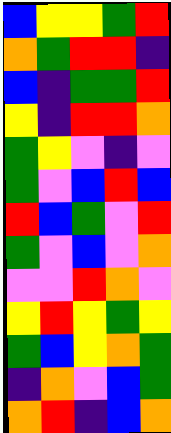[["blue", "yellow", "yellow", "green", "red"], ["orange", "green", "red", "red", "indigo"], ["blue", "indigo", "green", "green", "red"], ["yellow", "indigo", "red", "red", "orange"], ["green", "yellow", "violet", "indigo", "violet"], ["green", "violet", "blue", "red", "blue"], ["red", "blue", "green", "violet", "red"], ["green", "violet", "blue", "violet", "orange"], ["violet", "violet", "red", "orange", "violet"], ["yellow", "red", "yellow", "green", "yellow"], ["green", "blue", "yellow", "orange", "green"], ["indigo", "orange", "violet", "blue", "green"], ["orange", "red", "indigo", "blue", "orange"]]